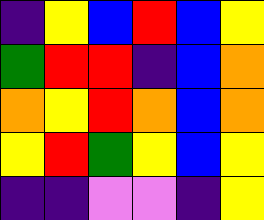[["indigo", "yellow", "blue", "red", "blue", "yellow"], ["green", "red", "red", "indigo", "blue", "orange"], ["orange", "yellow", "red", "orange", "blue", "orange"], ["yellow", "red", "green", "yellow", "blue", "yellow"], ["indigo", "indigo", "violet", "violet", "indigo", "yellow"]]